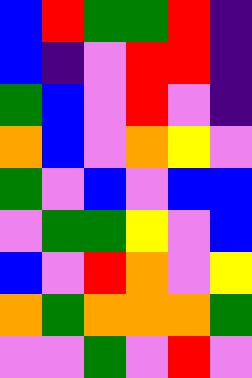[["blue", "red", "green", "green", "red", "indigo"], ["blue", "indigo", "violet", "red", "red", "indigo"], ["green", "blue", "violet", "red", "violet", "indigo"], ["orange", "blue", "violet", "orange", "yellow", "violet"], ["green", "violet", "blue", "violet", "blue", "blue"], ["violet", "green", "green", "yellow", "violet", "blue"], ["blue", "violet", "red", "orange", "violet", "yellow"], ["orange", "green", "orange", "orange", "orange", "green"], ["violet", "violet", "green", "violet", "red", "violet"]]